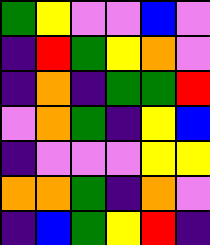[["green", "yellow", "violet", "violet", "blue", "violet"], ["indigo", "red", "green", "yellow", "orange", "violet"], ["indigo", "orange", "indigo", "green", "green", "red"], ["violet", "orange", "green", "indigo", "yellow", "blue"], ["indigo", "violet", "violet", "violet", "yellow", "yellow"], ["orange", "orange", "green", "indigo", "orange", "violet"], ["indigo", "blue", "green", "yellow", "red", "indigo"]]